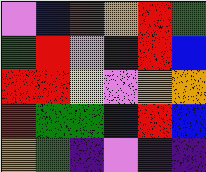[["violet", "blue", "red", "orange", "red", "green"], ["green", "red", "violet", "indigo", "red", "blue"], ["red", "red", "yellow", "violet", "orange", "orange"], ["red", "green", "green", "blue", "red", "blue"], ["orange", "green", "indigo", "violet", "indigo", "indigo"]]